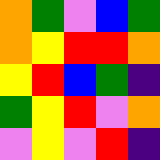[["orange", "green", "violet", "blue", "green"], ["orange", "yellow", "red", "red", "orange"], ["yellow", "red", "blue", "green", "indigo"], ["green", "yellow", "red", "violet", "orange"], ["violet", "yellow", "violet", "red", "indigo"]]